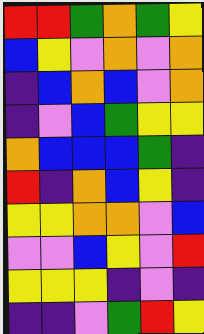[["red", "red", "green", "orange", "green", "yellow"], ["blue", "yellow", "violet", "orange", "violet", "orange"], ["indigo", "blue", "orange", "blue", "violet", "orange"], ["indigo", "violet", "blue", "green", "yellow", "yellow"], ["orange", "blue", "blue", "blue", "green", "indigo"], ["red", "indigo", "orange", "blue", "yellow", "indigo"], ["yellow", "yellow", "orange", "orange", "violet", "blue"], ["violet", "violet", "blue", "yellow", "violet", "red"], ["yellow", "yellow", "yellow", "indigo", "violet", "indigo"], ["indigo", "indigo", "violet", "green", "red", "yellow"]]